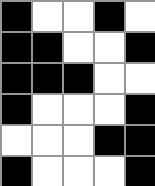[["black", "white", "white", "black", "white"], ["black", "black", "white", "white", "black"], ["black", "black", "black", "white", "white"], ["black", "white", "white", "white", "black"], ["white", "white", "white", "black", "black"], ["black", "white", "white", "white", "black"]]